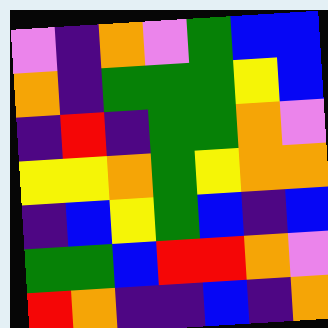[["violet", "indigo", "orange", "violet", "green", "blue", "blue"], ["orange", "indigo", "green", "green", "green", "yellow", "blue"], ["indigo", "red", "indigo", "green", "green", "orange", "violet"], ["yellow", "yellow", "orange", "green", "yellow", "orange", "orange"], ["indigo", "blue", "yellow", "green", "blue", "indigo", "blue"], ["green", "green", "blue", "red", "red", "orange", "violet"], ["red", "orange", "indigo", "indigo", "blue", "indigo", "orange"]]